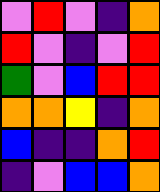[["violet", "red", "violet", "indigo", "orange"], ["red", "violet", "indigo", "violet", "red"], ["green", "violet", "blue", "red", "red"], ["orange", "orange", "yellow", "indigo", "orange"], ["blue", "indigo", "indigo", "orange", "red"], ["indigo", "violet", "blue", "blue", "orange"]]